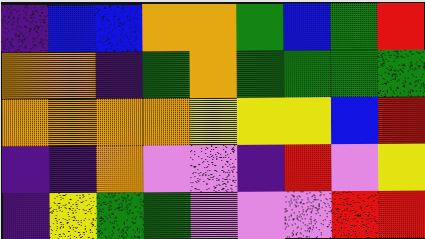[["indigo", "blue", "blue", "orange", "orange", "green", "blue", "green", "red"], ["orange", "orange", "indigo", "green", "orange", "green", "green", "green", "green"], ["orange", "orange", "orange", "orange", "yellow", "yellow", "yellow", "blue", "red"], ["indigo", "indigo", "orange", "violet", "violet", "indigo", "red", "violet", "yellow"], ["indigo", "yellow", "green", "green", "violet", "violet", "violet", "red", "red"]]